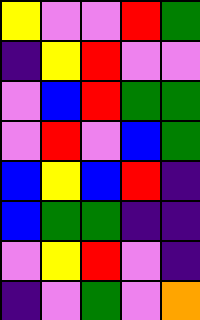[["yellow", "violet", "violet", "red", "green"], ["indigo", "yellow", "red", "violet", "violet"], ["violet", "blue", "red", "green", "green"], ["violet", "red", "violet", "blue", "green"], ["blue", "yellow", "blue", "red", "indigo"], ["blue", "green", "green", "indigo", "indigo"], ["violet", "yellow", "red", "violet", "indigo"], ["indigo", "violet", "green", "violet", "orange"]]